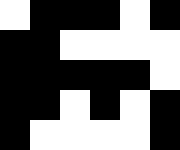[["white", "black", "black", "black", "white", "black"], ["black", "black", "white", "white", "white", "white"], ["black", "black", "black", "black", "black", "white"], ["black", "black", "white", "black", "white", "black"], ["black", "white", "white", "white", "white", "black"]]